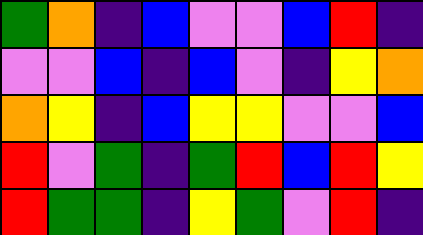[["green", "orange", "indigo", "blue", "violet", "violet", "blue", "red", "indigo"], ["violet", "violet", "blue", "indigo", "blue", "violet", "indigo", "yellow", "orange"], ["orange", "yellow", "indigo", "blue", "yellow", "yellow", "violet", "violet", "blue"], ["red", "violet", "green", "indigo", "green", "red", "blue", "red", "yellow"], ["red", "green", "green", "indigo", "yellow", "green", "violet", "red", "indigo"]]